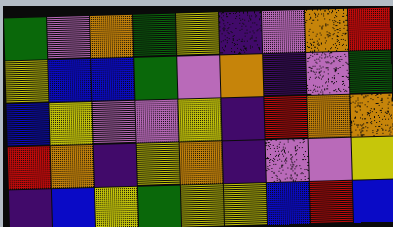[["green", "violet", "orange", "green", "yellow", "indigo", "violet", "orange", "red"], ["yellow", "blue", "blue", "green", "violet", "orange", "indigo", "violet", "green"], ["blue", "yellow", "violet", "violet", "yellow", "indigo", "red", "orange", "orange"], ["red", "orange", "indigo", "yellow", "orange", "indigo", "violet", "violet", "yellow"], ["indigo", "blue", "yellow", "green", "yellow", "yellow", "blue", "red", "blue"]]